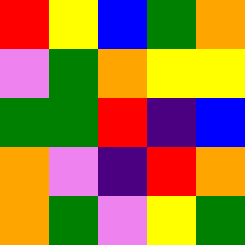[["red", "yellow", "blue", "green", "orange"], ["violet", "green", "orange", "yellow", "yellow"], ["green", "green", "red", "indigo", "blue"], ["orange", "violet", "indigo", "red", "orange"], ["orange", "green", "violet", "yellow", "green"]]